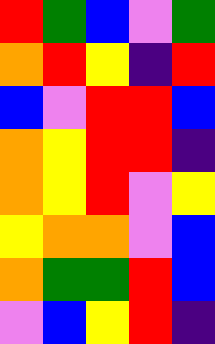[["red", "green", "blue", "violet", "green"], ["orange", "red", "yellow", "indigo", "red"], ["blue", "violet", "red", "red", "blue"], ["orange", "yellow", "red", "red", "indigo"], ["orange", "yellow", "red", "violet", "yellow"], ["yellow", "orange", "orange", "violet", "blue"], ["orange", "green", "green", "red", "blue"], ["violet", "blue", "yellow", "red", "indigo"]]